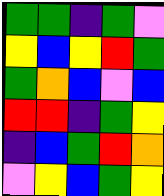[["green", "green", "indigo", "green", "violet"], ["yellow", "blue", "yellow", "red", "green"], ["green", "orange", "blue", "violet", "blue"], ["red", "red", "indigo", "green", "yellow"], ["indigo", "blue", "green", "red", "orange"], ["violet", "yellow", "blue", "green", "yellow"]]